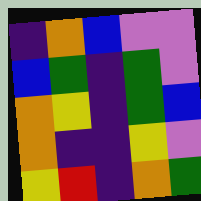[["indigo", "orange", "blue", "violet", "violet"], ["blue", "green", "indigo", "green", "violet"], ["orange", "yellow", "indigo", "green", "blue"], ["orange", "indigo", "indigo", "yellow", "violet"], ["yellow", "red", "indigo", "orange", "green"]]